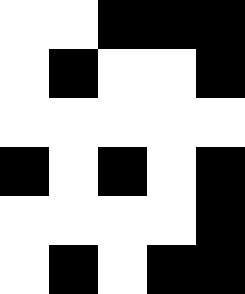[["white", "white", "black", "black", "black"], ["white", "black", "white", "white", "black"], ["white", "white", "white", "white", "white"], ["black", "white", "black", "white", "black"], ["white", "white", "white", "white", "black"], ["white", "black", "white", "black", "black"]]